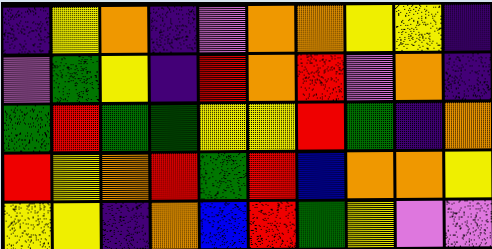[["indigo", "yellow", "orange", "indigo", "violet", "orange", "orange", "yellow", "yellow", "indigo"], ["violet", "green", "yellow", "indigo", "red", "orange", "red", "violet", "orange", "indigo"], ["green", "red", "green", "green", "yellow", "yellow", "red", "green", "indigo", "orange"], ["red", "yellow", "orange", "red", "green", "red", "blue", "orange", "orange", "yellow"], ["yellow", "yellow", "indigo", "orange", "blue", "red", "green", "yellow", "violet", "violet"]]